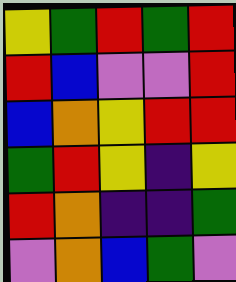[["yellow", "green", "red", "green", "red"], ["red", "blue", "violet", "violet", "red"], ["blue", "orange", "yellow", "red", "red"], ["green", "red", "yellow", "indigo", "yellow"], ["red", "orange", "indigo", "indigo", "green"], ["violet", "orange", "blue", "green", "violet"]]